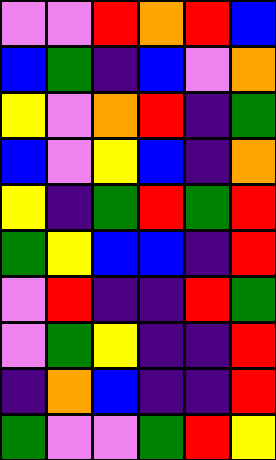[["violet", "violet", "red", "orange", "red", "blue"], ["blue", "green", "indigo", "blue", "violet", "orange"], ["yellow", "violet", "orange", "red", "indigo", "green"], ["blue", "violet", "yellow", "blue", "indigo", "orange"], ["yellow", "indigo", "green", "red", "green", "red"], ["green", "yellow", "blue", "blue", "indigo", "red"], ["violet", "red", "indigo", "indigo", "red", "green"], ["violet", "green", "yellow", "indigo", "indigo", "red"], ["indigo", "orange", "blue", "indigo", "indigo", "red"], ["green", "violet", "violet", "green", "red", "yellow"]]